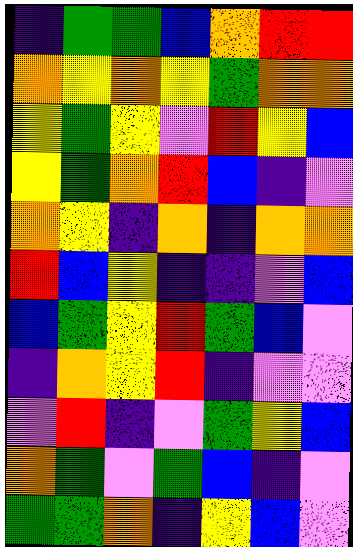[["indigo", "green", "green", "blue", "orange", "red", "red"], ["orange", "yellow", "orange", "yellow", "green", "orange", "orange"], ["yellow", "green", "yellow", "violet", "red", "yellow", "blue"], ["yellow", "green", "orange", "red", "blue", "indigo", "violet"], ["orange", "yellow", "indigo", "orange", "indigo", "orange", "orange"], ["red", "blue", "yellow", "indigo", "indigo", "violet", "blue"], ["blue", "green", "yellow", "red", "green", "blue", "violet"], ["indigo", "orange", "yellow", "red", "indigo", "violet", "violet"], ["violet", "red", "indigo", "violet", "green", "yellow", "blue"], ["orange", "green", "violet", "green", "blue", "indigo", "violet"], ["green", "green", "orange", "indigo", "yellow", "blue", "violet"]]